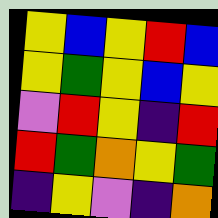[["yellow", "blue", "yellow", "red", "blue"], ["yellow", "green", "yellow", "blue", "yellow"], ["violet", "red", "yellow", "indigo", "red"], ["red", "green", "orange", "yellow", "green"], ["indigo", "yellow", "violet", "indigo", "orange"]]